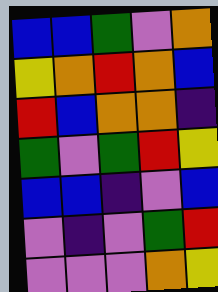[["blue", "blue", "green", "violet", "orange"], ["yellow", "orange", "red", "orange", "blue"], ["red", "blue", "orange", "orange", "indigo"], ["green", "violet", "green", "red", "yellow"], ["blue", "blue", "indigo", "violet", "blue"], ["violet", "indigo", "violet", "green", "red"], ["violet", "violet", "violet", "orange", "yellow"]]